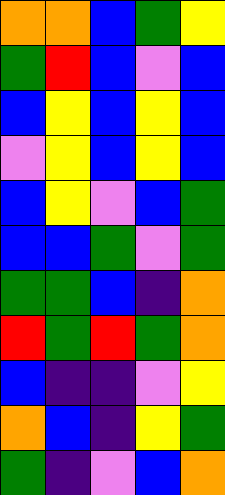[["orange", "orange", "blue", "green", "yellow"], ["green", "red", "blue", "violet", "blue"], ["blue", "yellow", "blue", "yellow", "blue"], ["violet", "yellow", "blue", "yellow", "blue"], ["blue", "yellow", "violet", "blue", "green"], ["blue", "blue", "green", "violet", "green"], ["green", "green", "blue", "indigo", "orange"], ["red", "green", "red", "green", "orange"], ["blue", "indigo", "indigo", "violet", "yellow"], ["orange", "blue", "indigo", "yellow", "green"], ["green", "indigo", "violet", "blue", "orange"]]